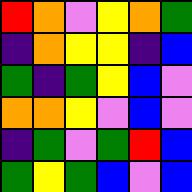[["red", "orange", "violet", "yellow", "orange", "green"], ["indigo", "orange", "yellow", "yellow", "indigo", "blue"], ["green", "indigo", "green", "yellow", "blue", "violet"], ["orange", "orange", "yellow", "violet", "blue", "violet"], ["indigo", "green", "violet", "green", "red", "blue"], ["green", "yellow", "green", "blue", "violet", "blue"]]